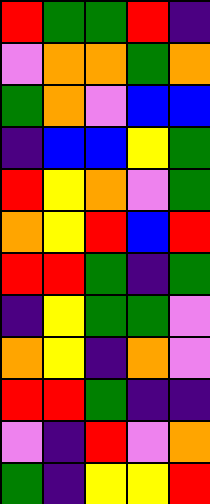[["red", "green", "green", "red", "indigo"], ["violet", "orange", "orange", "green", "orange"], ["green", "orange", "violet", "blue", "blue"], ["indigo", "blue", "blue", "yellow", "green"], ["red", "yellow", "orange", "violet", "green"], ["orange", "yellow", "red", "blue", "red"], ["red", "red", "green", "indigo", "green"], ["indigo", "yellow", "green", "green", "violet"], ["orange", "yellow", "indigo", "orange", "violet"], ["red", "red", "green", "indigo", "indigo"], ["violet", "indigo", "red", "violet", "orange"], ["green", "indigo", "yellow", "yellow", "red"]]